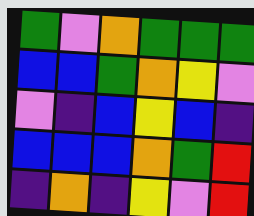[["green", "violet", "orange", "green", "green", "green"], ["blue", "blue", "green", "orange", "yellow", "violet"], ["violet", "indigo", "blue", "yellow", "blue", "indigo"], ["blue", "blue", "blue", "orange", "green", "red"], ["indigo", "orange", "indigo", "yellow", "violet", "red"]]